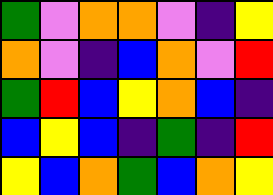[["green", "violet", "orange", "orange", "violet", "indigo", "yellow"], ["orange", "violet", "indigo", "blue", "orange", "violet", "red"], ["green", "red", "blue", "yellow", "orange", "blue", "indigo"], ["blue", "yellow", "blue", "indigo", "green", "indigo", "red"], ["yellow", "blue", "orange", "green", "blue", "orange", "yellow"]]